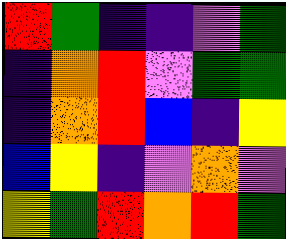[["red", "green", "indigo", "indigo", "violet", "green"], ["indigo", "orange", "red", "violet", "green", "green"], ["indigo", "orange", "red", "blue", "indigo", "yellow"], ["blue", "yellow", "indigo", "violet", "orange", "violet"], ["yellow", "green", "red", "orange", "red", "green"]]